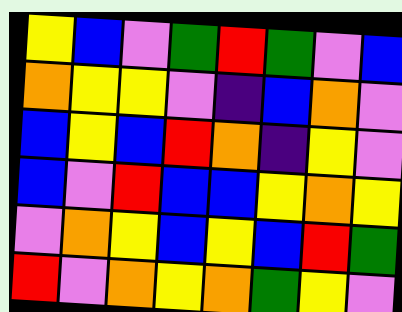[["yellow", "blue", "violet", "green", "red", "green", "violet", "blue"], ["orange", "yellow", "yellow", "violet", "indigo", "blue", "orange", "violet"], ["blue", "yellow", "blue", "red", "orange", "indigo", "yellow", "violet"], ["blue", "violet", "red", "blue", "blue", "yellow", "orange", "yellow"], ["violet", "orange", "yellow", "blue", "yellow", "blue", "red", "green"], ["red", "violet", "orange", "yellow", "orange", "green", "yellow", "violet"]]